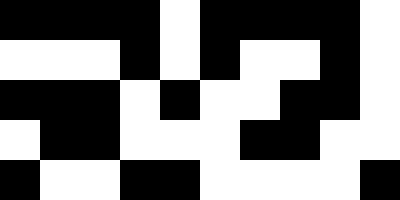[["black", "black", "black", "black", "white", "black", "black", "black", "black", "white"], ["white", "white", "white", "black", "white", "black", "white", "white", "black", "white"], ["black", "black", "black", "white", "black", "white", "white", "black", "black", "white"], ["white", "black", "black", "white", "white", "white", "black", "black", "white", "white"], ["black", "white", "white", "black", "black", "white", "white", "white", "white", "black"]]